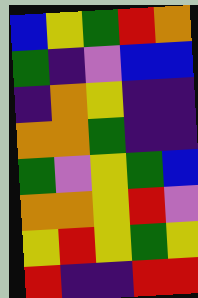[["blue", "yellow", "green", "red", "orange"], ["green", "indigo", "violet", "blue", "blue"], ["indigo", "orange", "yellow", "indigo", "indigo"], ["orange", "orange", "green", "indigo", "indigo"], ["green", "violet", "yellow", "green", "blue"], ["orange", "orange", "yellow", "red", "violet"], ["yellow", "red", "yellow", "green", "yellow"], ["red", "indigo", "indigo", "red", "red"]]